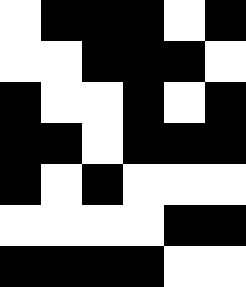[["white", "black", "black", "black", "white", "black"], ["white", "white", "black", "black", "black", "white"], ["black", "white", "white", "black", "white", "black"], ["black", "black", "white", "black", "black", "black"], ["black", "white", "black", "white", "white", "white"], ["white", "white", "white", "white", "black", "black"], ["black", "black", "black", "black", "white", "white"]]